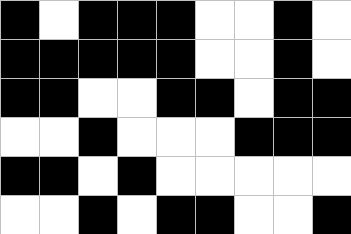[["black", "white", "black", "black", "black", "white", "white", "black", "white"], ["black", "black", "black", "black", "black", "white", "white", "black", "white"], ["black", "black", "white", "white", "black", "black", "white", "black", "black"], ["white", "white", "black", "white", "white", "white", "black", "black", "black"], ["black", "black", "white", "black", "white", "white", "white", "white", "white"], ["white", "white", "black", "white", "black", "black", "white", "white", "black"]]